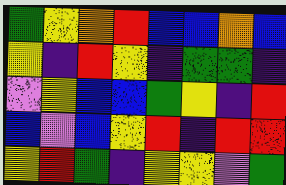[["green", "yellow", "orange", "red", "blue", "blue", "orange", "blue"], ["yellow", "indigo", "red", "yellow", "indigo", "green", "green", "indigo"], ["violet", "yellow", "blue", "blue", "green", "yellow", "indigo", "red"], ["blue", "violet", "blue", "yellow", "red", "indigo", "red", "red"], ["yellow", "red", "green", "indigo", "yellow", "yellow", "violet", "green"]]